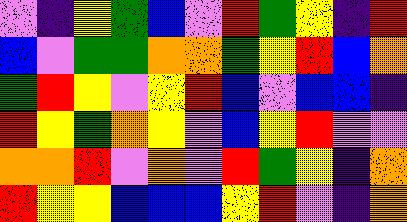[["violet", "indigo", "yellow", "green", "blue", "violet", "red", "green", "yellow", "indigo", "red"], ["blue", "violet", "green", "green", "orange", "orange", "green", "yellow", "red", "blue", "orange"], ["green", "red", "yellow", "violet", "yellow", "red", "blue", "violet", "blue", "blue", "indigo"], ["red", "yellow", "green", "orange", "yellow", "violet", "blue", "yellow", "red", "violet", "violet"], ["orange", "orange", "red", "violet", "orange", "violet", "red", "green", "yellow", "indigo", "orange"], ["red", "yellow", "yellow", "blue", "blue", "blue", "yellow", "red", "violet", "indigo", "orange"]]